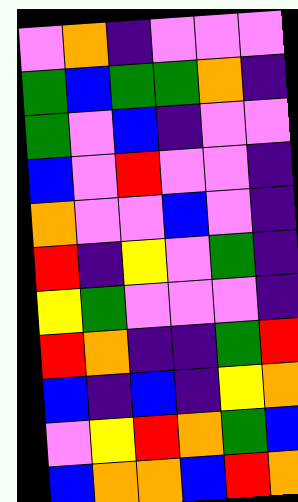[["violet", "orange", "indigo", "violet", "violet", "violet"], ["green", "blue", "green", "green", "orange", "indigo"], ["green", "violet", "blue", "indigo", "violet", "violet"], ["blue", "violet", "red", "violet", "violet", "indigo"], ["orange", "violet", "violet", "blue", "violet", "indigo"], ["red", "indigo", "yellow", "violet", "green", "indigo"], ["yellow", "green", "violet", "violet", "violet", "indigo"], ["red", "orange", "indigo", "indigo", "green", "red"], ["blue", "indigo", "blue", "indigo", "yellow", "orange"], ["violet", "yellow", "red", "orange", "green", "blue"], ["blue", "orange", "orange", "blue", "red", "orange"]]